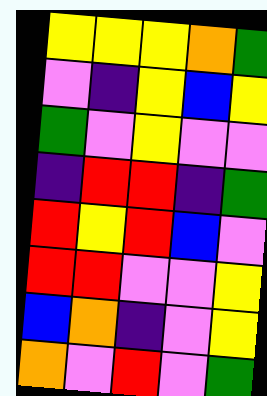[["yellow", "yellow", "yellow", "orange", "green"], ["violet", "indigo", "yellow", "blue", "yellow"], ["green", "violet", "yellow", "violet", "violet"], ["indigo", "red", "red", "indigo", "green"], ["red", "yellow", "red", "blue", "violet"], ["red", "red", "violet", "violet", "yellow"], ["blue", "orange", "indigo", "violet", "yellow"], ["orange", "violet", "red", "violet", "green"]]